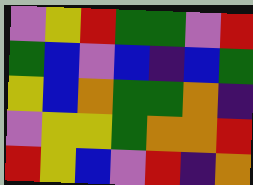[["violet", "yellow", "red", "green", "green", "violet", "red"], ["green", "blue", "violet", "blue", "indigo", "blue", "green"], ["yellow", "blue", "orange", "green", "green", "orange", "indigo"], ["violet", "yellow", "yellow", "green", "orange", "orange", "red"], ["red", "yellow", "blue", "violet", "red", "indigo", "orange"]]